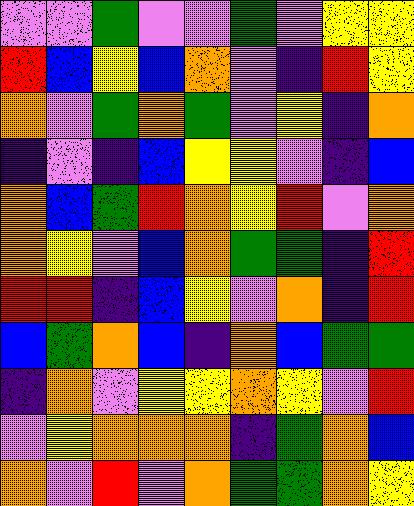[["violet", "violet", "green", "violet", "violet", "green", "violet", "yellow", "yellow"], ["red", "blue", "yellow", "blue", "orange", "violet", "indigo", "red", "yellow"], ["orange", "violet", "green", "orange", "green", "violet", "yellow", "indigo", "orange"], ["indigo", "violet", "indigo", "blue", "yellow", "yellow", "violet", "indigo", "blue"], ["orange", "blue", "green", "red", "orange", "yellow", "red", "violet", "orange"], ["orange", "yellow", "violet", "blue", "orange", "green", "green", "indigo", "red"], ["red", "red", "indigo", "blue", "yellow", "violet", "orange", "indigo", "red"], ["blue", "green", "orange", "blue", "indigo", "orange", "blue", "green", "green"], ["indigo", "orange", "violet", "yellow", "yellow", "orange", "yellow", "violet", "red"], ["violet", "yellow", "orange", "orange", "orange", "indigo", "green", "orange", "blue"], ["orange", "violet", "red", "violet", "orange", "green", "green", "orange", "yellow"]]